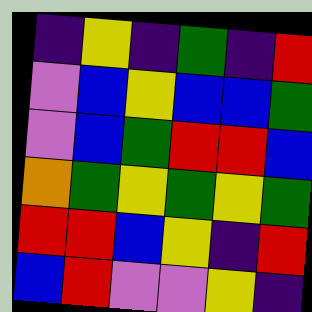[["indigo", "yellow", "indigo", "green", "indigo", "red"], ["violet", "blue", "yellow", "blue", "blue", "green"], ["violet", "blue", "green", "red", "red", "blue"], ["orange", "green", "yellow", "green", "yellow", "green"], ["red", "red", "blue", "yellow", "indigo", "red"], ["blue", "red", "violet", "violet", "yellow", "indigo"]]